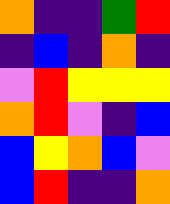[["orange", "indigo", "indigo", "green", "red"], ["indigo", "blue", "indigo", "orange", "indigo"], ["violet", "red", "yellow", "yellow", "yellow"], ["orange", "red", "violet", "indigo", "blue"], ["blue", "yellow", "orange", "blue", "violet"], ["blue", "red", "indigo", "indigo", "orange"]]